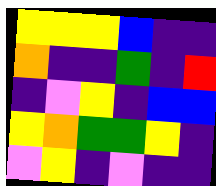[["yellow", "yellow", "yellow", "blue", "indigo", "indigo"], ["orange", "indigo", "indigo", "green", "indigo", "red"], ["indigo", "violet", "yellow", "indigo", "blue", "blue"], ["yellow", "orange", "green", "green", "yellow", "indigo"], ["violet", "yellow", "indigo", "violet", "indigo", "indigo"]]